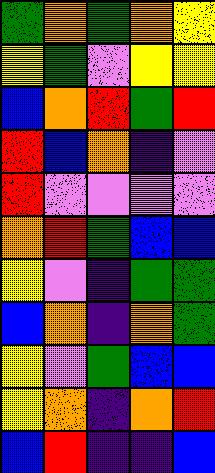[["green", "orange", "green", "orange", "yellow"], ["yellow", "green", "violet", "yellow", "yellow"], ["blue", "orange", "red", "green", "red"], ["red", "blue", "orange", "indigo", "violet"], ["red", "violet", "violet", "violet", "violet"], ["orange", "red", "green", "blue", "blue"], ["yellow", "violet", "indigo", "green", "green"], ["blue", "orange", "indigo", "orange", "green"], ["yellow", "violet", "green", "blue", "blue"], ["yellow", "orange", "indigo", "orange", "red"], ["blue", "red", "indigo", "indigo", "blue"]]